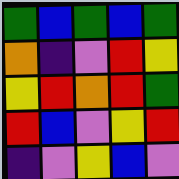[["green", "blue", "green", "blue", "green"], ["orange", "indigo", "violet", "red", "yellow"], ["yellow", "red", "orange", "red", "green"], ["red", "blue", "violet", "yellow", "red"], ["indigo", "violet", "yellow", "blue", "violet"]]